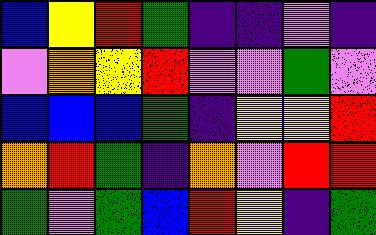[["blue", "yellow", "red", "green", "indigo", "indigo", "violet", "indigo"], ["violet", "orange", "yellow", "red", "violet", "violet", "green", "violet"], ["blue", "blue", "blue", "green", "indigo", "yellow", "yellow", "red"], ["orange", "red", "green", "indigo", "orange", "violet", "red", "red"], ["green", "violet", "green", "blue", "red", "yellow", "indigo", "green"]]